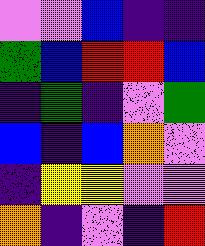[["violet", "violet", "blue", "indigo", "indigo"], ["green", "blue", "red", "red", "blue"], ["indigo", "green", "indigo", "violet", "green"], ["blue", "indigo", "blue", "orange", "violet"], ["indigo", "yellow", "yellow", "violet", "violet"], ["orange", "indigo", "violet", "indigo", "red"]]